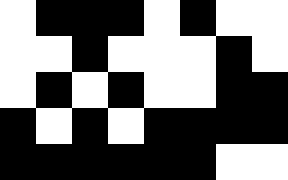[["white", "black", "black", "black", "white", "black", "white", "white"], ["white", "white", "black", "white", "white", "white", "black", "white"], ["white", "black", "white", "black", "white", "white", "black", "black"], ["black", "white", "black", "white", "black", "black", "black", "black"], ["black", "black", "black", "black", "black", "black", "white", "white"]]